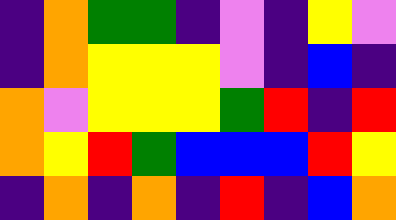[["indigo", "orange", "green", "green", "indigo", "violet", "indigo", "yellow", "violet"], ["indigo", "orange", "yellow", "yellow", "yellow", "violet", "indigo", "blue", "indigo"], ["orange", "violet", "yellow", "yellow", "yellow", "green", "red", "indigo", "red"], ["orange", "yellow", "red", "green", "blue", "blue", "blue", "red", "yellow"], ["indigo", "orange", "indigo", "orange", "indigo", "red", "indigo", "blue", "orange"]]